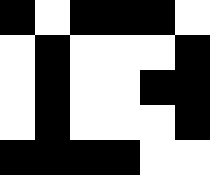[["black", "white", "black", "black", "black", "white"], ["white", "black", "white", "white", "white", "black"], ["white", "black", "white", "white", "black", "black"], ["white", "black", "white", "white", "white", "black"], ["black", "black", "black", "black", "white", "white"]]